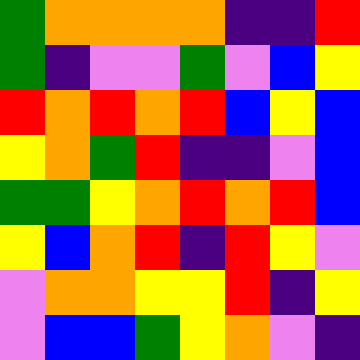[["green", "orange", "orange", "orange", "orange", "indigo", "indigo", "red"], ["green", "indigo", "violet", "violet", "green", "violet", "blue", "yellow"], ["red", "orange", "red", "orange", "red", "blue", "yellow", "blue"], ["yellow", "orange", "green", "red", "indigo", "indigo", "violet", "blue"], ["green", "green", "yellow", "orange", "red", "orange", "red", "blue"], ["yellow", "blue", "orange", "red", "indigo", "red", "yellow", "violet"], ["violet", "orange", "orange", "yellow", "yellow", "red", "indigo", "yellow"], ["violet", "blue", "blue", "green", "yellow", "orange", "violet", "indigo"]]